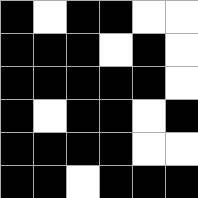[["black", "white", "black", "black", "white", "white"], ["black", "black", "black", "white", "black", "white"], ["black", "black", "black", "black", "black", "white"], ["black", "white", "black", "black", "white", "black"], ["black", "black", "black", "black", "white", "white"], ["black", "black", "white", "black", "black", "black"]]